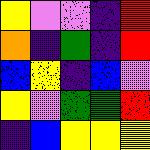[["yellow", "violet", "violet", "indigo", "red"], ["orange", "indigo", "green", "indigo", "red"], ["blue", "yellow", "indigo", "blue", "violet"], ["yellow", "violet", "green", "green", "red"], ["indigo", "blue", "yellow", "yellow", "yellow"]]